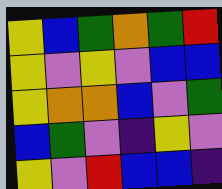[["yellow", "blue", "green", "orange", "green", "red"], ["yellow", "violet", "yellow", "violet", "blue", "blue"], ["yellow", "orange", "orange", "blue", "violet", "green"], ["blue", "green", "violet", "indigo", "yellow", "violet"], ["yellow", "violet", "red", "blue", "blue", "indigo"]]